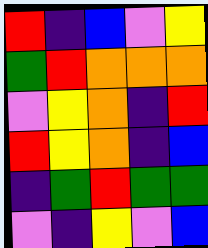[["red", "indigo", "blue", "violet", "yellow"], ["green", "red", "orange", "orange", "orange"], ["violet", "yellow", "orange", "indigo", "red"], ["red", "yellow", "orange", "indigo", "blue"], ["indigo", "green", "red", "green", "green"], ["violet", "indigo", "yellow", "violet", "blue"]]